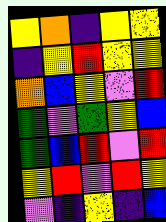[["yellow", "orange", "indigo", "yellow", "yellow"], ["indigo", "yellow", "red", "yellow", "yellow"], ["orange", "blue", "yellow", "violet", "red"], ["green", "violet", "green", "yellow", "blue"], ["green", "blue", "red", "violet", "red"], ["yellow", "red", "violet", "red", "yellow"], ["violet", "indigo", "yellow", "indigo", "blue"]]